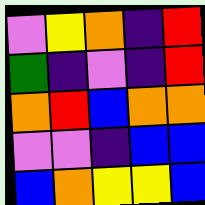[["violet", "yellow", "orange", "indigo", "red"], ["green", "indigo", "violet", "indigo", "red"], ["orange", "red", "blue", "orange", "orange"], ["violet", "violet", "indigo", "blue", "blue"], ["blue", "orange", "yellow", "yellow", "blue"]]